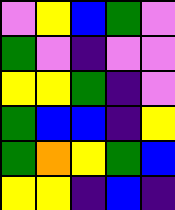[["violet", "yellow", "blue", "green", "violet"], ["green", "violet", "indigo", "violet", "violet"], ["yellow", "yellow", "green", "indigo", "violet"], ["green", "blue", "blue", "indigo", "yellow"], ["green", "orange", "yellow", "green", "blue"], ["yellow", "yellow", "indigo", "blue", "indigo"]]